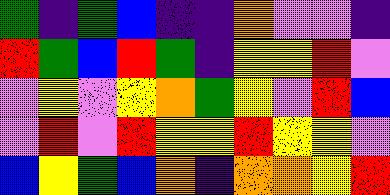[["green", "indigo", "green", "blue", "indigo", "indigo", "orange", "violet", "violet", "indigo"], ["red", "green", "blue", "red", "green", "indigo", "yellow", "yellow", "red", "violet"], ["violet", "yellow", "violet", "yellow", "orange", "green", "yellow", "violet", "red", "blue"], ["violet", "red", "violet", "red", "yellow", "yellow", "red", "yellow", "yellow", "violet"], ["blue", "yellow", "green", "blue", "orange", "indigo", "orange", "orange", "yellow", "red"]]